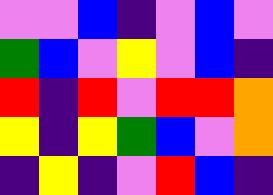[["violet", "violet", "blue", "indigo", "violet", "blue", "violet"], ["green", "blue", "violet", "yellow", "violet", "blue", "indigo"], ["red", "indigo", "red", "violet", "red", "red", "orange"], ["yellow", "indigo", "yellow", "green", "blue", "violet", "orange"], ["indigo", "yellow", "indigo", "violet", "red", "blue", "indigo"]]